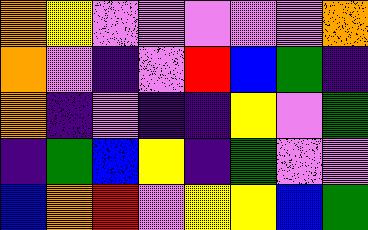[["orange", "yellow", "violet", "violet", "violet", "violet", "violet", "orange"], ["orange", "violet", "indigo", "violet", "red", "blue", "green", "indigo"], ["orange", "indigo", "violet", "indigo", "indigo", "yellow", "violet", "green"], ["indigo", "green", "blue", "yellow", "indigo", "green", "violet", "violet"], ["blue", "orange", "red", "violet", "yellow", "yellow", "blue", "green"]]